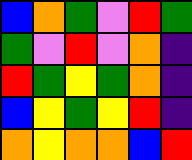[["blue", "orange", "green", "violet", "red", "green"], ["green", "violet", "red", "violet", "orange", "indigo"], ["red", "green", "yellow", "green", "orange", "indigo"], ["blue", "yellow", "green", "yellow", "red", "indigo"], ["orange", "yellow", "orange", "orange", "blue", "red"]]